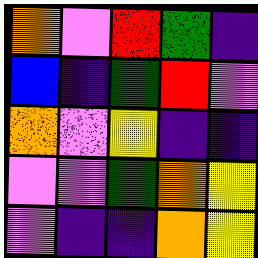[["orange", "violet", "red", "green", "indigo"], ["blue", "indigo", "green", "red", "violet"], ["orange", "violet", "yellow", "indigo", "indigo"], ["violet", "violet", "green", "orange", "yellow"], ["violet", "indigo", "indigo", "orange", "yellow"]]